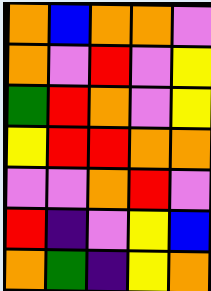[["orange", "blue", "orange", "orange", "violet"], ["orange", "violet", "red", "violet", "yellow"], ["green", "red", "orange", "violet", "yellow"], ["yellow", "red", "red", "orange", "orange"], ["violet", "violet", "orange", "red", "violet"], ["red", "indigo", "violet", "yellow", "blue"], ["orange", "green", "indigo", "yellow", "orange"]]